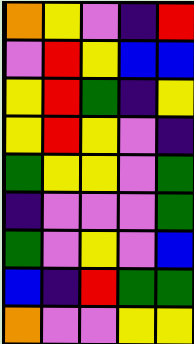[["orange", "yellow", "violet", "indigo", "red"], ["violet", "red", "yellow", "blue", "blue"], ["yellow", "red", "green", "indigo", "yellow"], ["yellow", "red", "yellow", "violet", "indigo"], ["green", "yellow", "yellow", "violet", "green"], ["indigo", "violet", "violet", "violet", "green"], ["green", "violet", "yellow", "violet", "blue"], ["blue", "indigo", "red", "green", "green"], ["orange", "violet", "violet", "yellow", "yellow"]]